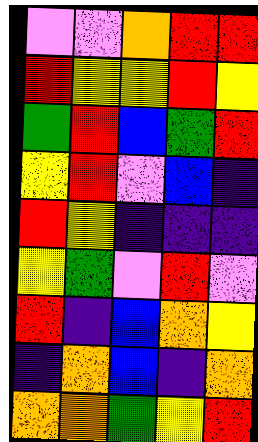[["violet", "violet", "orange", "red", "red"], ["red", "yellow", "yellow", "red", "yellow"], ["green", "red", "blue", "green", "red"], ["yellow", "red", "violet", "blue", "indigo"], ["red", "yellow", "indigo", "indigo", "indigo"], ["yellow", "green", "violet", "red", "violet"], ["red", "indigo", "blue", "orange", "yellow"], ["indigo", "orange", "blue", "indigo", "orange"], ["orange", "orange", "green", "yellow", "red"]]